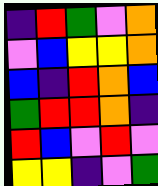[["indigo", "red", "green", "violet", "orange"], ["violet", "blue", "yellow", "yellow", "orange"], ["blue", "indigo", "red", "orange", "blue"], ["green", "red", "red", "orange", "indigo"], ["red", "blue", "violet", "red", "violet"], ["yellow", "yellow", "indigo", "violet", "green"]]